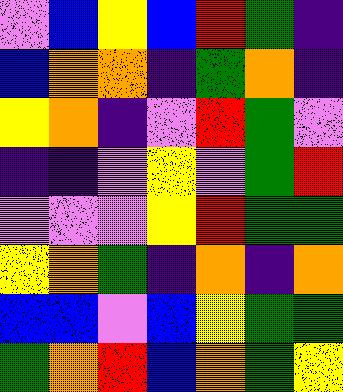[["violet", "blue", "yellow", "blue", "red", "green", "indigo"], ["blue", "orange", "orange", "indigo", "green", "orange", "indigo"], ["yellow", "orange", "indigo", "violet", "red", "green", "violet"], ["indigo", "indigo", "violet", "yellow", "violet", "green", "red"], ["violet", "violet", "violet", "yellow", "red", "green", "green"], ["yellow", "orange", "green", "indigo", "orange", "indigo", "orange"], ["blue", "blue", "violet", "blue", "yellow", "green", "green"], ["green", "orange", "red", "blue", "orange", "green", "yellow"]]